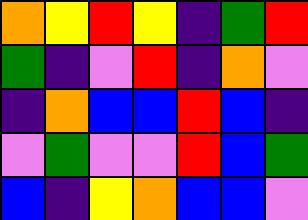[["orange", "yellow", "red", "yellow", "indigo", "green", "red"], ["green", "indigo", "violet", "red", "indigo", "orange", "violet"], ["indigo", "orange", "blue", "blue", "red", "blue", "indigo"], ["violet", "green", "violet", "violet", "red", "blue", "green"], ["blue", "indigo", "yellow", "orange", "blue", "blue", "violet"]]